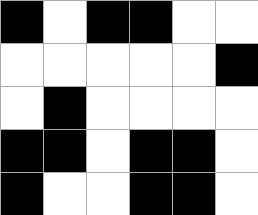[["black", "white", "black", "black", "white", "white"], ["white", "white", "white", "white", "white", "black"], ["white", "black", "white", "white", "white", "white"], ["black", "black", "white", "black", "black", "white"], ["black", "white", "white", "black", "black", "white"]]